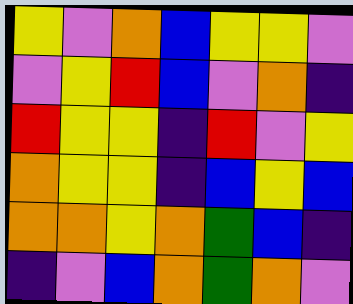[["yellow", "violet", "orange", "blue", "yellow", "yellow", "violet"], ["violet", "yellow", "red", "blue", "violet", "orange", "indigo"], ["red", "yellow", "yellow", "indigo", "red", "violet", "yellow"], ["orange", "yellow", "yellow", "indigo", "blue", "yellow", "blue"], ["orange", "orange", "yellow", "orange", "green", "blue", "indigo"], ["indigo", "violet", "blue", "orange", "green", "orange", "violet"]]